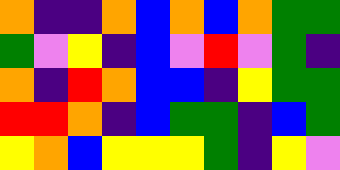[["orange", "indigo", "indigo", "orange", "blue", "orange", "blue", "orange", "green", "green"], ["green", "violet", "yellow", "indigo", "blue", "violet", "red", "violet", "green", "indigo"], ["orange", "indigo", "red", "orange", "blue", "blue", "indigo", "yellow", "green", "green"], ["red", "red", "orange", "indigo", "blue", "green", "green", "indigo", "blue", "green"], ["yellow", "orange", "blue", "yellow", "yellow", "yellow", "green", "indigo", "yellow", "violet"]]